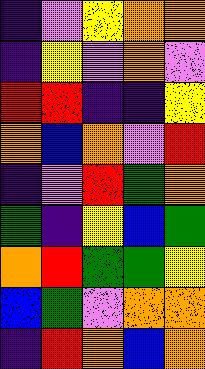[["indigo", "violet", "yellow", "orange", "orange"], ["indigo", "yellow", "violet", "orange", "violet"], ["red", "red", "indigo", "indigo", "yellow"], ["orange", "blue", "orange", "violet", "red"], ["indigo", "violet", "red", "green", "orange"], ["green", "indigo", "yellow", "blue", "green"], ["orange", "red", "green", "green", "yellow"], ["blue", "green", "violet", "orange", "orange"], ["indigo", "red", "orange", "blue", "orange"]]